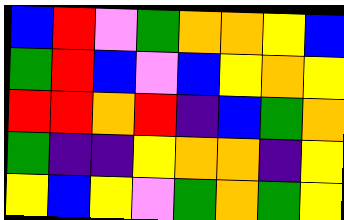[["blue", "red", "violet", "green", "orange", "orange", "yellow", "blue"], ["green", "red", "blue", "violet", "blue", "yellow", "orange", "yellow"], ["red", "red", "orange", "red", "indigo", "blue", "green", "orange"], ["green", "indigo", "indigo", "yellow", "orange", "orange", "indigo", "yellow"], ["yellow", "blue", "yellow", "violet", "green", "orange", "green", "yellow"]]